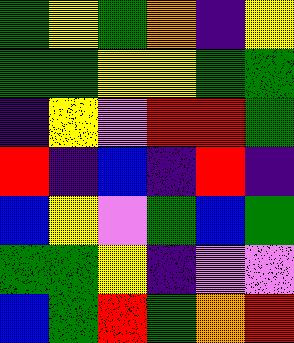[["green", "yellow", "green", "orange", "indigo", "yellow"], ["green", "green", "yellow", "yellow", "green", "green"], ["indigo", "yellow", "violet", "red", "red", "green"], ["red", "indigo", "blue", "indigo", "red", "indigo"], ["blue", "yellow", "violet", "green", "blue", "green"], ["green", "green", "yellow", "indigo", "violet", "violet"], ["blue", "green", "red", "green", "orange", "red"]]